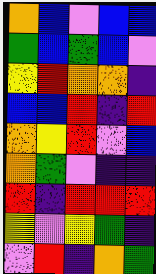[["orange", "blue", "violet", "blue", "blue"], ["green", "blue", "green", "blue", "violet"], ["yellow", "red", "orange", "orange", "indigo"], ["blue", "blue", "red", "indigo", "red"], ["orange", "yellow", "red", "violet", "blue"], ["orange", "green", "violet", "indigo", "indigo"], ["red", "indigo", "red", "red", "red"], ["yellow", "violet", "yellow", "green", "indigo"], ["violet", "red", "indigo", "orange", "green"]]